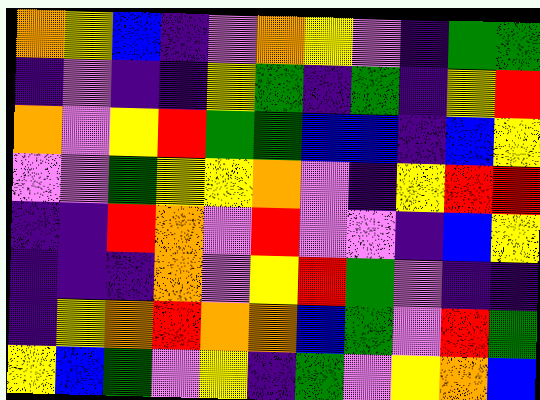[["orange", "yellow", "blue", "indigo", "violet", "orange", "yellow", "violet", "indigo", "green", "green"], ["indigo", "violet", "indigo", "indigo", "yellow", "green", "indigo", "green", "indigo", "yellow", "red"], ["orange", "violet", "yellow", "red", "green", "green", "blue", "blue", "indigo", "blue", "yellow"], ["violet", "violet", "green", "yellow", "yellow", "orange", "violet", "indigo", "yellow", "red", "red"], ["indigo", "indigo", "red", "orange", "violet", "red", "violet", "violet", "indigo", "blue", "yellow"], ["indigo", "indigo", "indigo", "orange", "violet", "yellow", "red", "green", "violet", "indigo", "indigo"], ["indigo", "yellow", "orange", "red", "orange", "orange", "blue", "green", "violet", "red", "green"], ["yellow", "blue", "green", "violet", "yellow", "indigo", "green", "violet", "yellow", "orange", "blue"]]